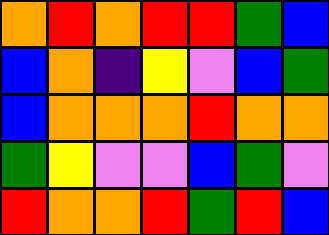[["orange", "red", "orange", "red", "red", "green", "blue"], ["blue", "orange", "indigo", "yellow", "violet", "blue", "green"], ["blue", "orange", "orange", "orange", "red", "orange", "orange"], ["green", "yellow", "violet", "violet", "blue", "green", "violet"], ["red", "orange", "orange", "red", "green", "red", "blue"]]